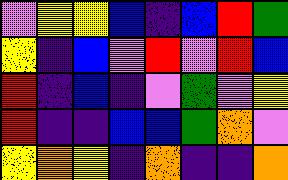[["violet", "yellow", "yellow", "blue", "indigo", "blue", "red", "green"], ["yellow", "indigo", "blue", "violet", "red", "violet", "red", "blue"], ["red", "indigo", "blue", "indigo", "violet", "green", "violet", "yellow"], ["red", "indigo", "indigo", "blue", "blue", "green", "orange", "violet"], ["yellow", "orange", "yellow", "indigo", "orange", "indigo", "indigo", "orange"]]